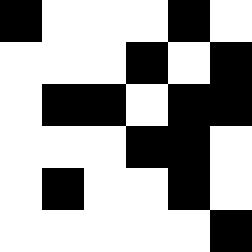[["black", "white", "white", "white", "black", "white"], ["white", "white", "white", "black", "white", "black"], ["white", "black", "black", "white", "black", "black"], ["white", "white", "white", "black", "black", "white"], ["white", "black", "white", "white", "black", "white"], ["white", "white", "white", "white", "white", "black"]]